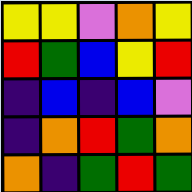[["yellow", "yellow", "violet", "orange", "yellow"], ["red", "green", "blue", "yellow", "red"], ["indigo", "blue", "indigo", "blue", "violet"], ["indigo", "orange", "red", "green", "orange"], ["orange", "indigo", "green", "red", "green"]]